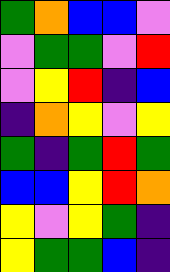[["green", "orange", "blue", "blue", "violet"], ["violet", "green", "green", "violet", "red"], ["violet", "yellow", "red", "indigo", "blue"], ["indigo", "orange", "yellow", "violet", "yellow"], ["green", "indigo", "green", "red", "green"], ["blue", "blue", "yellow", "red", "orange"], ["yellow", "violet", "yellow", "green", "indigo"], ["yellow", "green", "green", "blue", "indigo"]]